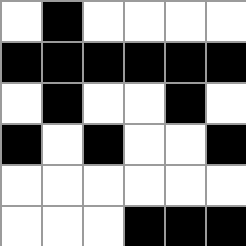[["white", "black", "white", "white", "white", "white"], ["black", "black", "black", "black", "black", "black"], ["white", "black", "white", "white", "black", "white"], ["black", "white", "black", "white", "white", "black"], ["white", "white", "white", "white", "white", "white"], ["white", "white", "white", "black", "black", "black"]]